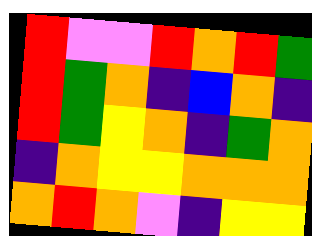[["red", "violet", "violet", "red", "orange", "red", "green"], ["red", "green", "orange", "indigo", "blue", "orange", "indigo"], ["red", "green", "yellow", "orange", "indigo", "green", "orange"], ["indigo", "orange", "yellow", "yellow", "orange", "orange", "orange"], ["orange", "red", "orange", "violet", "indigo", "yellow", "yellow"]]